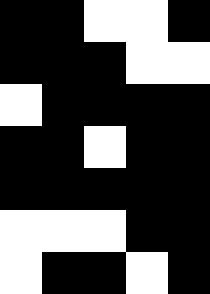[["black", "black", "white", "white", "black"], ["black", "black", "black", "white", "white"], ["white", "black", "black", "black", "black"], ["black", "black", "white", "black", "black"], ["black", "black", "black", "black", "black"], ["white", "white", "white", "black", "black"], ["white", "black", "black", "white", "black"]]